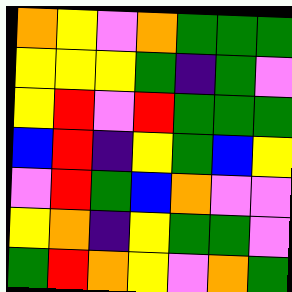[["orange", "yellow", "violet", "orange", "green", "green", "green"], ["yellow", "yellow", "yellow", "green", "indigo", "green", "violet"], ["yellow", "red", "violet", "red", "green", "green", "green"], ["blue", "red", "indigo", "yellow", "green", "blue", "yellow"], ["violet", "red", "green", "blue", "orange", "violet", "violet"], ["yellow", "orange", "indigo", "yellow", "green", "green", "violet"], ["green", "red", "orange", "yellow", "violet", "orange", "green"]]